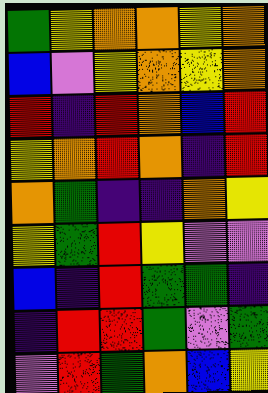[["green", "yellow", "orange", "orange", "yellow", "orange"], ["blue", "violet", "yellow", "orange", "yellow", "orange"], ["red", "indigo", "red", "orange", "blue", "red"], ["yellow", "orange", "red", "orange", "indigo", "red"], ["orange", "green", "indigo", "indigo", "orange", "yellow"], ["yellow", "green", "red", "yellow", "violet", "violet"], ["blue", "indigo", "red", "green", "green", "indigo"], ["indigo", "red", "red", "green", "violet", "green"], ["violet", "red", "green", "orange", "blue", "yellow"]]